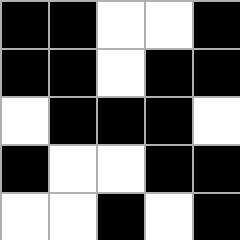[["black", "black", "white", "white", "black"], ["black", "black", "white", "black", "black"], ["white", "black", "black", "black", "white"], ["black", "white", "white", "black", "black"], ["white", "white", "black", "white", "black"]]